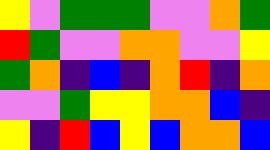[["yellow", "violet", "green", "green", "green", "violet", "violet", "orange", "green"], ["red", "green", "violet", "violet", "orange", "orange", "violet", "violet", "yellow"], ["green", "orange", "indigo", "blue", "indigo", "orange", "red", "indigo", "orange"], ["violet", "violet", "green", "yellow", "yellow", "orange", "orange", "blue", "indigo"], ["yellow", "indigo", "red", "blue", "yellow", "blue", "orange", "orange", "blue"]]